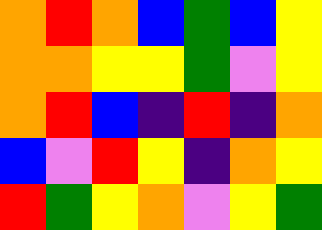[["orange", "red", "orange", "blue", "green", "blue", "yellow"], ["orange", "orange", "yellow", "yellow", "green", "violet", "yellow"], ["orange", "red", "blue", "indigo", "red", "indigo", "orange"], ["blue", "violet", "red", "yellow", "indigo", "orange", "yellow"], ["red", "green", "yellow", "orange", "violet", "yellow", "green"]]